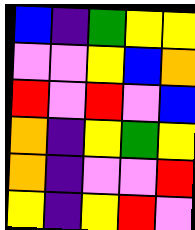[["blue", "indigo", "green", "yellow", "yellow"], ["violet", "violet", "yellow", "blue", "orange"], ["red", "violet", "red", "violet", "blue"], ["orange", "indigo", "yellow", "green", "yellow"], ["orange", "indigo", "violet", "violet", "red"], ["yellow", "indigo", "yellow", "red", "violet"]]